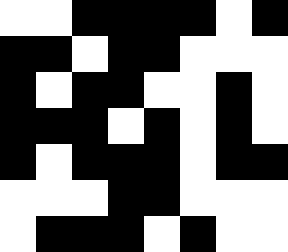[["white", "white", "black", "black", "black", "black", "white", "black"], ["black", "black", "white", "black", "black", "white", "white", "white"], ["black", "white", "black", "black", "white", "white", "black", "white"], ["black", "black", "black", "white", "black", "white", "black", "white"], ["black", "white", "black", "black", "black", "white", "black", "black"], ["white", "white", "white", "black", "black", "white", "white", "white"], ["white", "black", "black", "black", "white", "black", "white", "white"]]